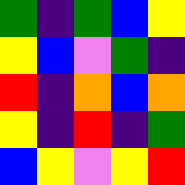[["green", "indigo", "green", "blue", "yellow"], ["yellow", "blue", "violet", "green", "indigo"], ["red", "indigo", "orange", "blue", "orange"], ["yellow", "indigo", "red", "indigo", "green"], ["blue", "yellow", "violet", "yellow", "red"]]